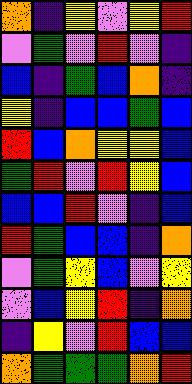[["orange", "indigo", "yellow", "violet", "yellow", "red"], ["violet", "green", "violet", "red", "violet", "indigo"], ["blue", "indigo", "green", "blue", "orange", "indigo"], ["yellow", "indigo", "blue", "blue", "green", "blue"], ["red", "blue", "orange", "yellow", "yellow", "blue"], ["green", "red", "violet", "red", "yellow", "blue"], ["blue", "blue", "red", "violet", "indigo", "blue"], ["red", "green", "blue", "blue", "indigo", "orange"], ["violet", "green", "yellow", "blue", "violet", "yellow"], ["violet", "blue", "yellow", "red", "indigo", "orange"], ["indigo", "yellow", "violet", "red", "blue", "blue"], ["orange", "green", "green", "green", "orange", "red"]]